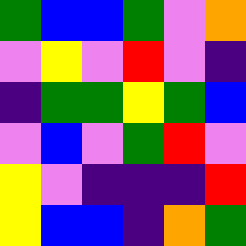[["green", "blue", "blue", "green", "violet", "orange"], ["violet", "yellow", "violet", "red", "violet", "indigo"], ["indigo", "green", "green", "yellow", "green", "blue"], ["violet", "blue", "violet", "green", "red", "violet"], ["yellow", "violet", "indigo", "indigo", "indigo", "red"], ["yellow", "blue", "blue", "indigo", "orange", "green"]]